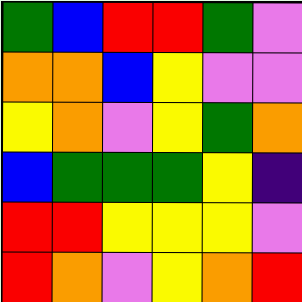[["green", "blue", "red", "red", "green", "violet"], ["orange", "orange", "blue", "yellow", "violet", "violet"], ["yellow", "orange", "violet", "yellow", "green", "orange"], ["blue", "green", "green", "green", "yellow", "indigo"], ["red", "red", "yellow", "yellow", "yellow", "violet"], ["red", "orange", "violet", "yellow", "orange", "red"]]